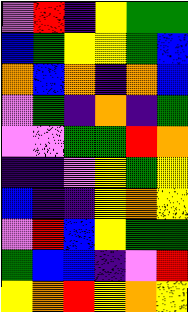[["violet", "red", "indigo", "yellow", "green", "green"], ["blue", "green", "yellow", "yellow", "green", "blue"], ["orange", "blue", "orange", "indigo", "orange", "blue"], ["violet", "green", "indigo", "orange", "indigo", "green"], ["violet", "violet", "green", "green", "red", "orange"], ["indigo", "indigo", "violet", "yellow", "green", "yellow"], ["blue", "indigo", "indigo", "yellow", "orange", "yellow"], ["violet", "red", "blue", "yellow", "green", "green"], ["green", "blue", "blue", "indigo", "violet", "red"], ["yellow", "orange", "red", "yellow", "orange", "yellow"]]